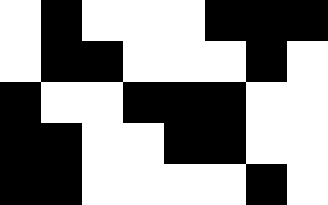[["white", "black", "white", "white", "white", "black", "black", "black"], ["white", "black", "black", "white", "white", "white", "black", "white"], ["black", "white", "white", "black", "black", "black", "white", "white"], ["black", "black", "white", "white", "black", "black", "white", "white"], ["black", "black", "white", "white", "white", "white", "black", "white"]]